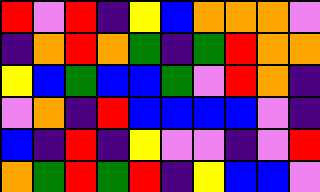[["red", "violet", "red", "indigo", "yellow", "blue", "orange", "orange", "orange", "violet"], ["indigo", "orange", "red", "orange", "green", "indigo", "green", "red", "orange", "orange"], ["yellow", "blue", "green", "blue", "blue", "green", "violet", "red", "orange", "indigo"], ["violet", "orange", "indigo", "red", "blue", "blue", "blue", "blue", "violet", "indigo"], ["blue", "indigo", "red", "indigo", "yellow", "violet", "violet", "indigo", "violet", "red"], ["orange", "green", "red", "green", "red", "indigo", "yellow", "blue", "blue", "violet"]]